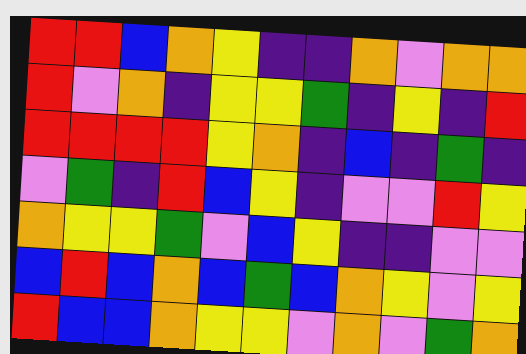[["red", "red", "blue", "orange", "yellow", "indigo", "indigo", "orange", "violet", "orange", "orange"], ["red", "violet", "orange", "indigo", "yellow", "yellow", "green", "indigo", "yellow", "indigo", "red"], ["red", "red", "red", "red", "yellow", "orange", "indigo", "blue", "indigo", "green", "indigo"], ["violet", "green", "indigo", "red", "blue", "yellow", "indigo", "violet", "violet", "red", "yellow"], ["orange", "yellow", "yellow", "green", "violet", "blue", "yellow", "indigo", "indigo", "violet", "violet"], ["blue", "red", "blue", "orange", "blue", "green", "blue", "orange", "yellow", "violet", "yellow"], ["red", "blue", "blue", "orange", "yellow", "yellow", "violet", "orange", "violet", "green", "orange"]]